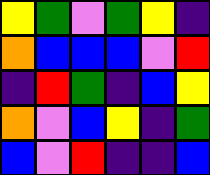[["yellow", "green", "violet", "green", "yellow", "indigo"], ["orange", "blue", "blue", "blue", "violet", "red"], ["indigo", "red", "green", "indigo", "blue", "yellow"], ["orange", "violet", "blue", "yellow", "indigo", "green"], ["blue", "violet", "red", "indigo", "indigo", "blue"]]